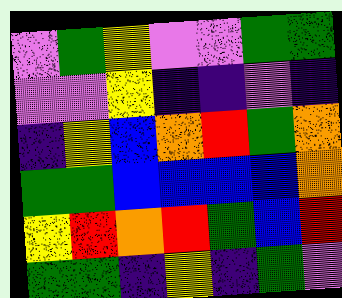[["violet", "green", "yellow", "violet", "violet", "green", "green"], ["violet", "violet", "yellow", "indigo", "indigo", "violet", "indigo"], ["indigo", "yellow", "blue", "orange", "red", "green", "orange"], ["green", "green", "blue", "blue", "blue", "blue", "orange"], ["yellow", "red", "orange", "red", "green", "blue", "red"], ["green", "green", "indigo", "yellow", "indigo", "green", "violet"]]